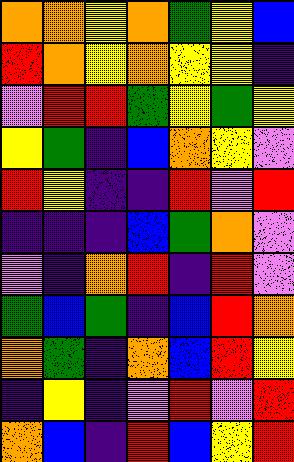[["orange", "orange", "yellow", "orange", "green", "yellow", "blue"], ["red", "orange", "yellow", "orange", "yellow", "yellow", "indigo"], ["violet", "red", "red", "green", "yellow", "green", "yellow"], ["yellow", "green", "indigo", "blue", "orange", "yellow", "violet"], ["red", "yellow", "indigo", "indigo", "red", "violet", "red"], ["indigo", "indigo", "indigo", "blue", "green", "orange", "violet"], ["violet", "indigo", "orange", "red", "indigo", "red", "violet"], ["green", "blue", "green", "indigo", "blue", "red", "orange"], ["orange", "green", "indigo", "orange", "blue", "red", "yellow"], ["indigo", "yellow", "indigo", "violet", "red", "violet", "red"], ["orange", "blue", "indigo", "red", "blue", "yellow", "red"]]